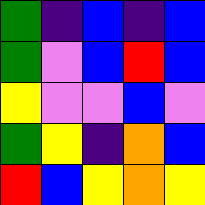[["green", "indigo", "blue", "indigo", "blue"], ["green", "violet", "blue", "red", "blue"], ["yellow", "violet", "violet", "blue", "violet"], ["green", "yellow", "indigo", "orange", "blue"], ["red", "blue", "yellow", "orange", "yellow"]]